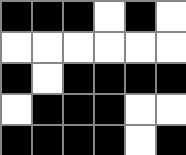[["black", "black", "black", "white", "black", "white"], ["white", "white", "white", "white", "white", "white"], ["black", "white", "black", "black", "black", "black"], ["white", "black", "black", "black", "white", "white"], ["black", "black", "black", "black", "white", "black"]]